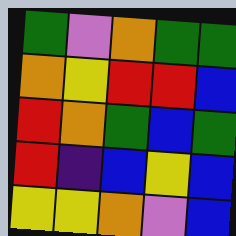[["green", "violet", "orange", "green", "green"], ["orange", "yellow", "red", "red", "blue"], ["red", "orange", "green", "blue", "green"], ["red", "indigo", "blue", "yellow", "blue"], ["yellow", "yellow", "orange", "violet", "blue"]]